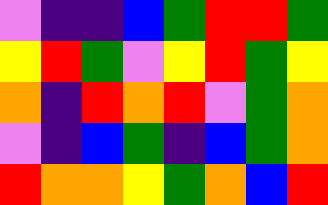[["violet", "indigo", "indigo", "blue", "green", "red", "red", "green"], ["yellow", "red", "green", "violet", "yellow", "red", "green", "yellow"], ["orange", "indigo", "red", "orange", "red", "violet", "green", "orange"], ["violet", "indigo", "blue", "green", "indigo", "blue", "green", "orange"], ["red", "orange", "orange", "yellow", "green", "orange", "blue", "red"]]